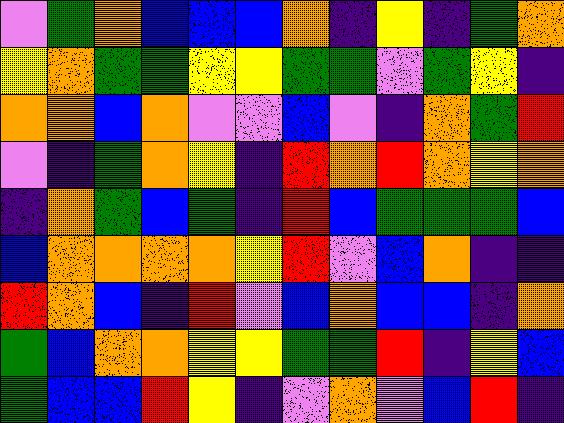[["violet", "green", "orange", "blue", "blue", "blue", "orange", "indigo", "yellow", "indigo", "green", "orange"], ["yellow", "orange", "green", "green", "yellow", "yellow", "green", "green", "violet", "green", "yellow", "indigo"], ["orange", "orange", "blue", "orange", "violet", "violet", "blue", "violet", "indigo", "orange", "green", "red"], ["violet", "indigo", "green", "orange", "yellow", "indigo", "red", "orange", "red", "orange", "yellow", "orange"], ["indigo", "orange", "green", "blue", "green", "indigo", "red", "blue", "green", "green", "green", "blue"], ["blue", "orange", "orange", "orange", "orange", "yellow", "red", "violet", "blue", "orange", "indigo", "indigo"], ["red", "orange", "blue", "indigo", "red", "violet", "blue", "orange", "blue", "blue", "indigo", "orange"], ["green", "blue", "orange", "orange", "yellow", "yellow", "green", "green", "red", "indigo", "yellow", "blue"], ["green", "blue", "blue", "red", "yellow", "indigo", "violet", "orange", "violet", "blue", "red", "indigo"]]